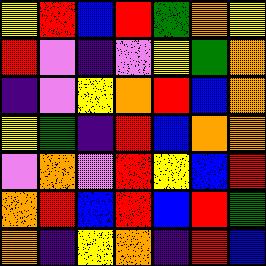[["yellow", "red", "blue", "red", "green", "orange", "yellow"], ["red", "violet", "indigo", "violet", "yellow", "green", "orange"], ["indigo", "violet", "yellow", "orange", "red", "blue", "orange"], ["yellow", "green", "indigo", "red", "blue", "orange", "orange"], ["violet", "orange", "violet", "red", "yellow", "blue", "red"], ["orange", "red", "blue", "red", "blue", "red", "green"], ["orange", "indigo", "yellow", "orange", "indigo", "red", "blue"]]